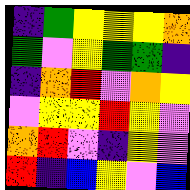[["indigo", "green", "yellow", "yellow", "yellow", "orange"], ["green", "violet", "yellow", "green", "green", "indigo"], ["indigo", "orange", "red", "violet", "orange", "yellow"], ["violet", "yellow", "yellow", "red", "yellow", "violet"], ["orange", "red", "violet", "indigo", "yellow", "violet"], ["red", "indigo", "blue", "yellow", "violet", "blue"]]